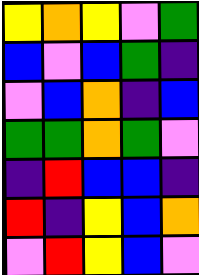[["yellow", "orange", "yellow", "violet", "green"], ["blue", "violet", "blue", "green", "indigo"], ["violet", "blue", "orange", "indigo", "blue"], ["green", "green", "orange", "green", "violet"], ["indigo", "red", "blue", "blue", "indigo"], ["red", "indigo", "yellow", "blue", "orange"], ["violet", "red", "yellow", "blue", "violet"]]